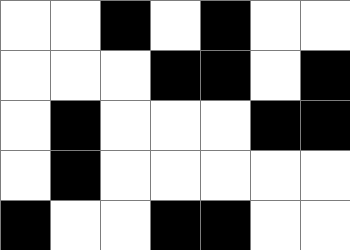[["white", "white", "black", "white", "black", "white", "white"], ["white", "white", "white", "black", "black", "white", "black"], ["white", "black", "white", "white", "white", "black", "black"], ["white", "black", "white", "white", "white", "white", "white"], ["black", "white", "white", "black", "black", "white", "white"]]